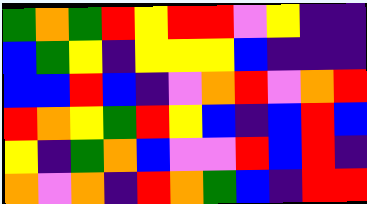[["green", "orange", "green", "red", "yellow", "red", "red", "violet", "yellow", "indigo", "indigo"], ["blue", "green", "yellow", "indigo", "yellow", "yellow", "yellow", "blue", "indigo", "indigo", "indigo"], ["blue", "blue", "red", "blue", "indigo", "violet", "orange", "red", "violet", "orange", "red"], ["red", "orange", "yellow", "green", "red", "yellow", "blue", "indigo", "blue", "red", "blue"], ["yellow", "indigo", "green", "orange", "blue", "violet", "violet", "red", "blue", "red", "indigo"], ["orange", "violet", "orange", "indigo", "red", "orange", "green", "blue", "indigo", "red", "red"]]